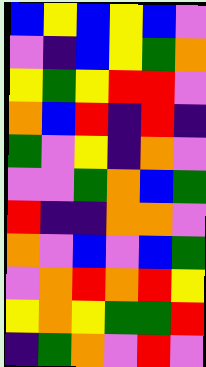[["blue", "yellow", "blue", "yellow", "blue", "violet"], ["violet", "indigo", "blue", "yellow", "green", "orange"], ["yellow", "green", "yellow", "red", "red", "violet"], ["orange", "blue", "red", "indigo", "red", "indigo"], ["green", "violet", "yellow", "indigo", "orange", "violet"], ["violet", "violet", "green", "orange", "blue", "green"], ["red", "indigo", "indigo", "orange", "orange", "violet"], ["orange", "violet", "blue", "violet", "blue", "green"], ["violet", "orange", "red", "orange", "red", "yellow"], ["yellow", "orange", "yellow", "green", "green", "red"], ["indigo", "green", "orange", "violet", "red", "violet"]]